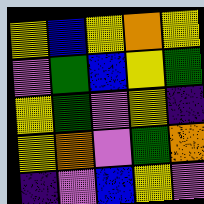[["yellow", "blue", "yellow", "orange", "yellow"], ["violet", "green", "blue", "yellow", "green"], ["yellow", "green", "violet", "yellow", "indigo"], ["yellow", "orange", "violet", "green", "orange"], ["indigo", "violet", "blue", "yellow", "violet"]]